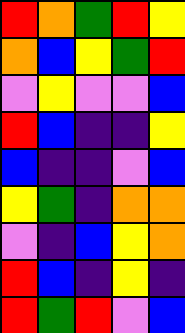[["red", "orange", "green", "red", "yellow"], ["orange", "blue", "yellow", "green", "red"], ["violet", "yellow", "violet", "violet", "blue"], ["red", "blue", "indigo", "indigo", "yellow"], ["blue", "indigo", "indigo", "violet", "blue"], ["yellow", "green", "indigo", "orange", "orange"], ["violet", "indigo", "blue", "yellow", "orange"], ["red", "blue", "indigo", "yellow", "indigo"], ["red", "green", "red", "violet", "blue"]]